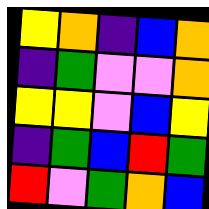[["yellow", "orange", "indigo", "blue", "orange"], ["indigo", "green", "violet", "violet", "orange"], ["yellow", "yellow", "violet", "blue", "yellow"], ["indigo", "green", "blue", "red", "green"], ["red", "violet", "green", "orange", "blue"]]